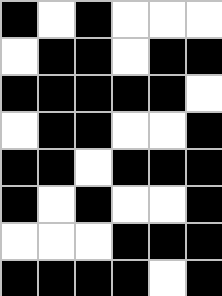[["black", "white", "black", "white", "white", "white"], ["white", "black", "black", "white", "black", "black"], ["black", "black", "black", "black", "black", "white"], ["white", "black", "black", "white", "white", "black"], ["black", "black", "white", "black", "black", "black"], ["black", "white", "black", "white", "white", "black"], ["white", "white", "white", "black", "black", "black"], ["black", "black", "black", "black", "white", "black"]]